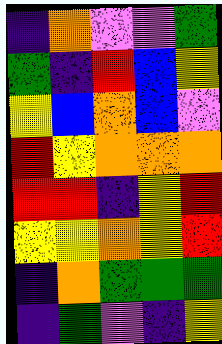[["indigo", "orange", "violet", "violet", "green"], ["green", "indigo", "red", "blue", "yellow"], ["yellow", "blue", "orange", "blue", "violet"], ["red", "yellow", "orange", "orange", "orange"], ["red", "red", "indigo", "yellow", "red"], ["yellow", "yellow", "orange", "yellow", "red"], ["indigo", "orange", "green", "green", "green"], ["indigo", "green", "violet", "indigo", "yellow"]]